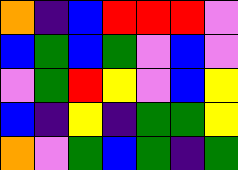[["orange", "indigo", "blue", "red", "red", "red", "violet"], ["blue", "green", "blue", "green", "violet", "blue", "violet"], ["violet", "green", "red", "yellow", "violet", "blue", "yellow"], ["blue", "indigo", "yellow", "indigo", "green", "green", "yellow"], ["orange", "violet", "green", "blue", "green", "indigo", "green"]]